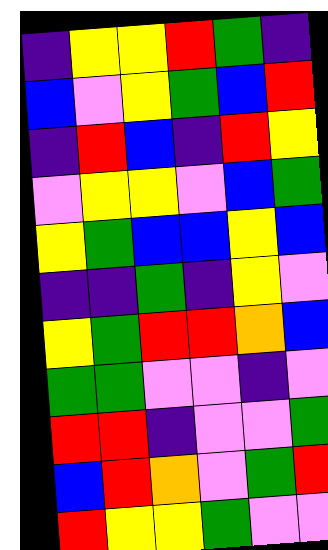[["indigo", "yellow", "yellow", "red", "green", "indigo"], ["blue", "violet", "yellow", "green", "blue", "red"], ["indigo", "red", "blue", "indigo", "red", "yellow"], ["violet", "yellow", "yellow", "violet", "blue", "green"], ["yellow", "green", "blue", "blue", "yellow", "blue"], ["indigo", "indigo", "green", "indigo", "yellow", "violet"], ["yellow", "green", "red", "red", "orange", "blue"], ["green", "green", "violet", "violet", "indigo", "violet"], ["red", "red", "indigo", "violet", "violet", "green"], ["blue", "red", "orange", "violet", "green", "red"], ["red", "yellow", "yellow", "green", "violet", "violet"]]